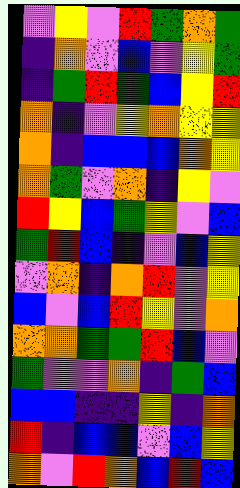[["violet", "yellow", "violet", "red", "green", "orange", "green"], ["indigo", "orange", "violet", "blue", "violet", "yellow", "green"], ["indigo", "green", "red", "green", "blue", "yellow", "red"], ["orange", "indigo", "violet", "yellow", "orange", "yellow", "yellow"], ["orange", "indigo", "blue", "blue", "blue", "orange", "yellow"], ["orange", "green", "violet", "orange", "indigo", "yellow", "violet"], ["red", "yellow", "blue", "green", "yellow", "violet", "blue"], ["green", "red", "blue", "indigo", "violet", "blue", "yellow"], ["violet", "orange", "indigo", "orange", "red", "violet", "yellow"], ["blue", "violet", "blue", "red", "yellow", "violet", "orange"], ["orange", "orange", "green", "green", "red", "blue", "violet"], ["green", "violet", "violet", "orange", "indigo", "green", "blue"], ["blue", "blue", "indigo", "indigo", "yellow", "indigo", "orange"], ["red", "indigo", "blue", "blue", "violet", "blue", "yellow"], ["orange", "violet", "red", "orange", "blue", "red", "blue"]]